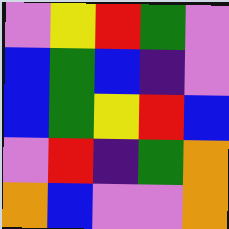[["violet", "yellow", "red", "green", "violet"], ["blue", "green", "blue", "indigo", "violet"], ["blue", "green", "yellow", "red", "blue"], ["violet", "red", "indigo", "green", "orange"], ["orange", "blue", "violet", "violet", "orange"]]